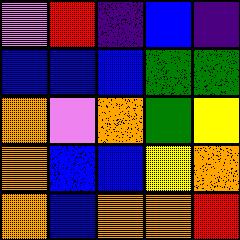[["violet", "red", "indigo", "blue", "indigo"], ["blue", "blue", "blue", "green", "green"], ["orange", "violet", "orange", "green", "yellow"], ["orange", "blue", "blue", "yellow", "orange"], ["orange", "blue", "orange", "orange", "red"]]